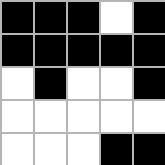[["black", "black", "black", "white", "black"], ["black", "black", "black", "black", "black"], ["white", "black", "white", "white", "black"], ["white", "white", "white", "white", "white"], ["white", "white", "white", "black", "black"]]